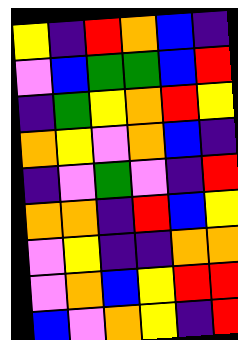[["yellow", "indigo", "red", "orange", "blue", "indigo"], ["violet", "blue", "green", "green", "blue", "red"], ["indigo", "green", "yellow", "orange", "red", "yellow"], ["orange", "yellow", "violet", "orange", "blue", "indigo"], ["indigo", "violet", "green", "violet", "indigo", "red"], ["orange", "orange", "indigo", "red", "blue", "yellow"], ["violet", "yellow", "indigo", "indigo", "orange", "orange"], ["violet", "orange", "blue", "yellow", "red", "red"], ["blue", "violet", "orange", "yellow", "indigo", "red"]]